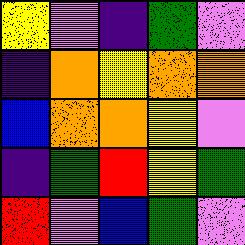[["yellow", "violet", "indigo", "green", "violet"], ["indigo", "orange", "yellow", "orange", "orange"], ["blue", "orange", "orange", "yellow", "violet"], ["indigo", "green", "red", "yellow", "green"], ["red", "violet", "blue", "green", "violet"]]